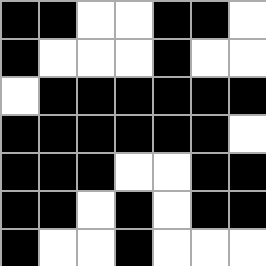[["black", "black", "white", "white", "black", "black", "white"], ["black", "white", "white", "white", "black", "white", "white"], ["white", "black", "black", "black", "black", "black", "black"], ["black", "black", "black", "black", "black", "black", "white"], ["black", "black", "black", "white", "white", "black", "black"], ["black", "black", "white", "black", "white", "black", "black"], ["black", "white", "white", "black", "white", "white", "white"]]